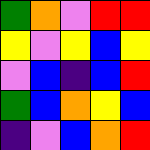[["green", "orange", "violet", "red", "red"], ["yellow", "violet", "yellow", "blue", "yellow"], ["violet", "blue", "indigo", "blue", "red"], ["green", "blue", "orange", "yellow", "blue"], ["indigo", "violet", "blue", "orange", "red"]]